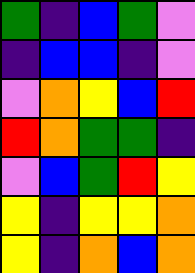[["green", "indigo", "blue", "green", "violet"], ["indigo", "blue", "blue", "indigo", "violet"], ["violet", "orange", "yellow", "blue", "red"], ["red", "orange", "green", "green", "indigo"], ["violet", "blue", "green", "red", "yellow"], ["yellow", "indigo", "yellow", "yellow", "orange"], ["yellow", "indigo", "orange", "blue", "orange"]]